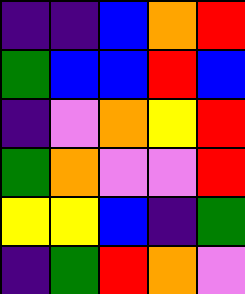[["indigo", "indigo", "blue", "orange", "red"], ["green", "blue", "blue", "red", "blue"], ["indigo", "violet", "orange", "yellow", "red"], ["green", "orange", "violet", "violet", "red"], ["yellow", "yellow", "blue", "indigo", "green"], ["indigo", "green", "red", "orange", "violet"]]